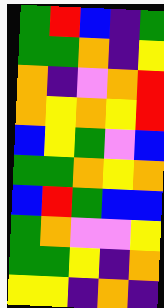[["green", "red", "blue", "indigo", "green"], ["green", "green", "orange", "indigo", "yellow"], ["orange", "indigo", "violet", "orange", "red"], ["orange", "yellow", "orange", "yellow", "red"], ["blue", "yellow", "green", "violet", "blue"], ["green", "green", "orange", "yellow", "orange"], ["blue", "red", "green", "blue", "blue"], ["green", "orange", "violet", "violet", "yellow"], ["green", "green", "yellow", "indigo", "orange"], ["yellow", "yellow", "indigo", "orange", "indigo"]]